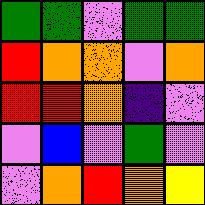[["green", "green", "violet", "green", "green"], ["red", "orange", "orange", "violet", "orange"], ["red", "red", "orange", "indigo", "violet"], ["violet", "blue", "violet", "green", "violet"], ["violet", "orange", "red", "orange", "yellow"]]